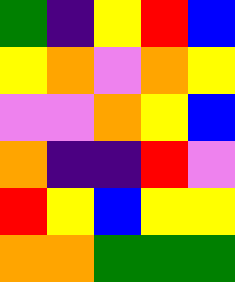[["green", "indigo", "yellow", "red", "blue"], ["yellow", "orange", "violet", "orange", "yellow"], ["violet", "violet", "orange", "yellow", "blue"], ["orange", "indigo", "indigo", "red", "violet"], ["red", "yellow", "blue", "yellow", "yellow"], ["orange", "orange", "green", "green", "green"]]